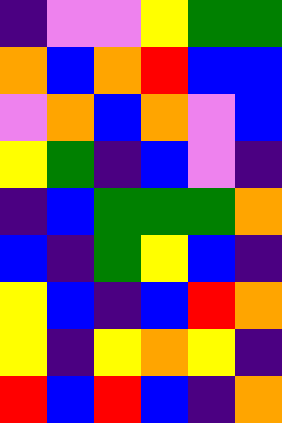[["indigo", "violet", "violet", "yellow", "green", "green"], ["orange", "blue", "orange", "red", "blue", "blue"], ["violet", "orange", "blue", "orange", "violet", "blue"], ["yellow", "green", "indigo", "blue", "violet", "indigo"], ["indigo", "blue", "green", "green", "green", "orange"], ["blue", "indigo", "green", "yellow", "blue", "indigo"], ["yellow", "blue", "indigo", "blue", "red", "orange"], ["yellow", "indigo", "yellow", "orange", "yellow", "indigo"], ["red", "blue", "red", "blue", "indigo", "orange"]]